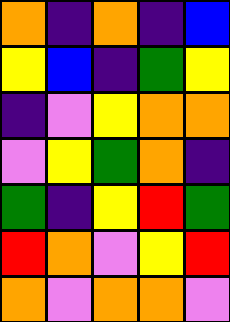[["orange", "indigo", "orange", "indigo", "blue"], ["yellow", "blue", "indigo", "green", "yellow"], ["indigo", "violet", "yellow", "orange", "orange"], ["violet", "yellow", "green", "orange", "indigo"], ["green", "indigo", "yellow", "red", "green"], ["red", "orange", "violet", "yellow", "red"], ["orange", "violet", "orange", "orange", "violet"]]